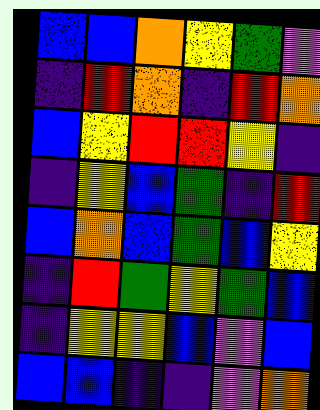[["blue", "blue", "orange", "yellow", "green", "violet"], ["indigo", "red", "orange", "indigo", "red", "orange"], ["blue", "yellow", "red", "red", "yellow", "indigo"], ["indigo", "yellow", "blue", "green", "indigo", "red"], ["blue", "orange", "blue", "green", "blue", "yellow"], ["indigo", "red", "green", "yellow", "green", "blue"], ["indigo", "yellow", "yellow", "blue", "violet", "blue"], ["blue", "blue", "indigo", "indigo", "violet", "orange"]]